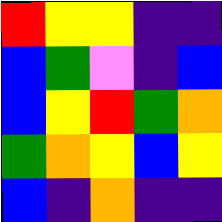[["red", "yellow", "yellow", "indigo", "indigo"], ["blue", "green", "violet", "indigo", "blue"], ["blue", "yellow", "red", "green", "orange"], ["green", "orange", "yellow", "blue", "yellow"], ["blue", "indigo", "orange", "indigo", "indigo"]]